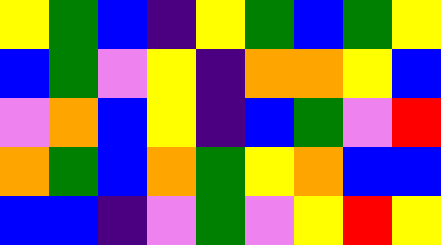[["yellow", "green", "blue", "indigo", "yellow", "green", "blue", "green", "yellow"], ["blue", "green", "violet", "yellow", "indigo", "orange", "orange", "yellow", "blue"], ["violet", "orange", "blue", "yellow", "indigo", "blue", "green", "violet", "red"], ["orange", "green", "blue", "orange", "green", "yellow", "orange", "blue", "blue"], ["blue", "blue", "indigo", "violet", "green", "violet", "yellow", "red", "yellow"]]